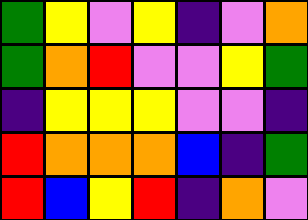[["green", "yellow", "violet", "yellow", "indigo", "violet", "orange"], ["green", "orange", "red", "violet", "violet", "yellow", "green"], ["indigo", "yellow", "yellow", "yellow", "violet", "violet", "indigo"], ["red", "orange", "orange", "orange", "blue", "indigo", "green"], ["red", "blue", "yellow", "red", "indigo", "orange", "violet"]]